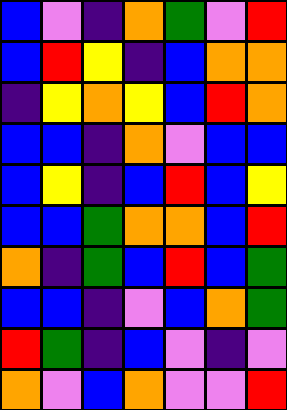[["blue", "violet", "indigo", "orange", "green", "violet", "red"], ["blue", "red", "yellow", "indigo", "blue", "orange", "orange"], ["indigo", "yellow", "orange", "yellow", "blue", "red", "orange"], ["blue", "blue", "indigo", "orange", "violet", "blue", "blue"], ["blue", "yellow", "indigo", "blue", "red", "blue", "yellow"], ["blue", "blue", "green", "orange", "orange", "blue", "red"], ["orange", "indigo", "green", "blue", "red", "blue", "green"], ["blue", "blue", "indigo", "violet", "blue", "orange", "green"], ["red", "green", "indigo", "blue", "violet", "indigo", "violet"], ["orange", "violet", "blue", "orange", "violet", "violet", "red"]]